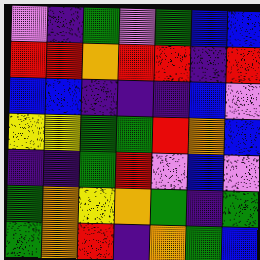[["violet", "indigo", "green", "violet", "green", "blue", "blue"], ["red", "red", "orange", "red", "red", "indigo", "red"], ["blue", "blue", "indigo", "indigo", "indigo", "blue", "violet"], ["yellow", "yellow", "green", "green", "red", "orange", "blue"], ["indigo", "indigo", "green", "red", "violet", "blue", "violet"], ["green", "orange", "yellow", "orange", "green", "indigo", "green"], ["green", "orange", "red", "indigo", "orange", "green", "blue"]]